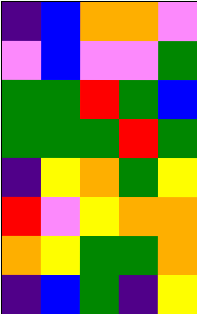[["indigo", "blue", "orange", "orange", "violet"], ["violet", "blue", "violet", "violet", "green"], ["green", "green", "red", "green", "blue"], ["green", "green", "green", "red", "green"], ["indigo", "yellow", "orange", "green", "yellow"], ["red", "violet", "yellow", "orange", "orange"], ["orange", "yellow", "green", "green", "orange"], ["indigo", "blue", "green", "indigo", "yellow"]]